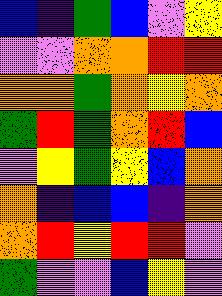[["blue", "indigo", "green", "blue", "violet", "yellow"], ["violet", "violet", "orange", "orange", "red", "red"], ["orange", "orange", "green", "orange", "yellow", "orange"], ["green", "red", "green", "orange", "red", "blue"], ["violet", "yellow", "green", "yellow", "blue", "orange"], ["orange", "indigo", "blue", "blue", "indigo", "orange"], ["orange", "red", "yellow", "red", "red", "violet"], ["green", "violet", "violet", "blue", "yellow", "violet"]]